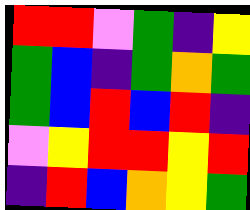[["red", "red", "violet", "green", "indigo", "yellow"], ["green", "blue", "indigo", "green", "orange", "green"], ["green", "blue", "red", "blue", "red", "indigo"], ["violet", "yellow", "red", "red", "yellow", "red"], ["indigo", "red", "blue", "orange", "yellow", "green"]]